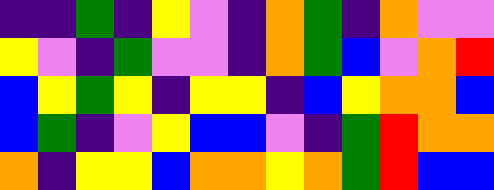[["indigo", "indigo", "green", "indigo", "yellow", "violet", "indigo", "orange", "green", "indigo", "orange", "violet", "violet"], ["yellow", "violet", "indigo", "green", "violet", "violet", "indigo", "orange", "green", "blue", "violet", "orange", "red"], ["blue", "yellow", "green", "yellow", "indigo", "yellow", "yellow", "indigo", "blue", "yellow", "orange", "orange", "blue"], ["blue", "green", "indigo", "violet", "yellow", "blue", "blue", "violet", "indigo", "green", "red", "orange", "orange"], ["orange", "indigo", "yellow", "yellow", "blue", "orange", "orange", "yellow", "orange", "green", "red", "blue", "blue"]]